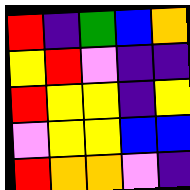[["red", "indigo", "green", "blue", "orange"], ["yellow", "red", "violet", "indigo", "indigo"], ["red", "yellow", "yellow", "indigo", "yellow"], ["violet", "yellow", "yellow", "blue", "blue"], ["red", "orange", "orange", "violet", "indigo"]]